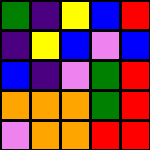[["green", "indigo", "yellow", "blue", "red"], ["indigo", "yellow", "blue", "violet", "blue"], ["blue", "indigo", "violet", "green", "red"], ["orange", "orange", "orange", "green", "red"], ["violet", "orange", "orange", "red", "red"]]